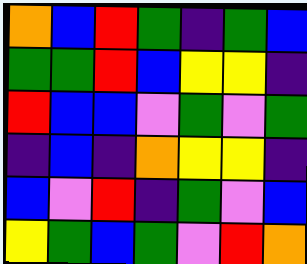[["orange", "blue", "red", "green", "indigo", "green", "blue"], ["green", "green", "red", "blue", "yellow", "yellow", "indigo"], ["red", "blue", "blue", "violet", "green", "violet", "green"], ["indigo", "blue", "indigo", "orange", "yellow", "yellow", "indigo"], ["blue", "violet", "red", "indigo", "green", "violet", "blue"], ["yellow", "green", "blue", "green", "violet", "red", "orange"]]